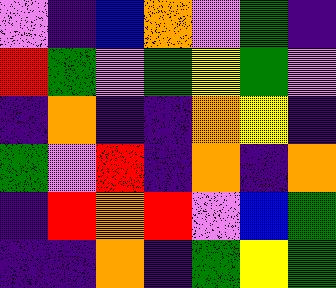[["violet", "indigo", "blue", "orange", "violet", "green", "indigo"], ["red", "green", "violet", "green", "yellow", "green", "violet"], ["indigo", "orange", "indigo", "indigo", "orange", "yellow", "indigo"], ["green", "violet", "red", "indigo", "orange", "indigo", "orange"], ["indigo", "red", "orange", "red", "violet", "blue", "green"], ["indigo", "indigo", "orange", "indigo", "green", "yellow", "green"]]